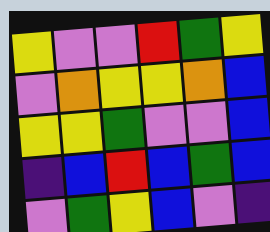[["yellow", "violet", "violet", "red", "green", "yellow"], ["violet", "orange", "yellow", "yellow", "orange", "blue"], ["yellow", "yellow", "green", "violet", "violet", "blue"], ["indigo", "blue", "red", "blue", "green", "blue"], ["violet", "green", "yellow", "blue", "violet", "indigo"]]